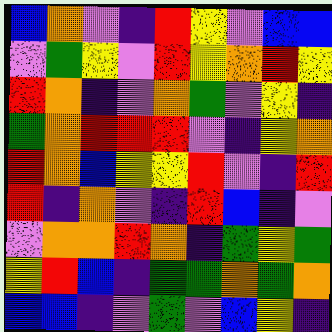[["blue", "orange", "violet", "indigo", "red", "yellow", "violet", "blue", "blue"], ["violet", "green", "yellow", "violet", "red", "yellow", "orange", "red", "yellow"], ["red", "orange", "indigo", "violet", "orange", "green", "violet", "yellow", "indigo"], ["green", "orange", "red", "red", "red", "violet", "indigo", "yellow", "orange"], ["red", "orange", "blue", "yellow", "yellow", "red", "violet", "indigo", "red"], ["red", "indigo", "orange", "violet", "indigo", "red", "blue", "indigo", "violet"], ["violet", "orange", "orange", "red", "orange", "indigo", "green", "yellow", "green"], ["yellow", "red", "blue", "indigo", "green", "green", "orange", "green", "orange"], ["blue", "blue", "indigo", "violet", "green", "violet", "blue", "yellow", "indigo"]]